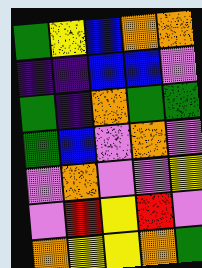[["green", "yellow", "blue", "orange", "orange"], ["indigo", "indigo", "blue", "blue", "violet"], ["green", "indigo", "orange", "green", "green"], ["green", "blue", "violet", "orange", "violet"], ["violet", "orange", "violet", "violet", "yellow"], ["violet", "red", "yellow", "red", "violet"], ["orange", "yellow", "yellow", "orange", "green"]]